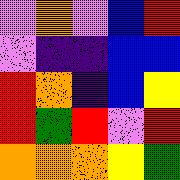[["violet", "orange", "violet", "blue", "red"], ["violet", "indigo", "indigo", "blue", "blue"], ["red", "orange", "indigo", "blue", "yellow"], ["red", "green", "red", "violet", "red"], ["orange", "orange", "orange", "yellow", "green"]]